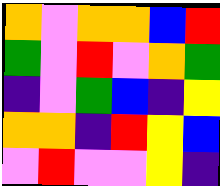[["orange", "violet", "orange", "orange", "blue", "red"], ["green", "violet", "red", "violet", "orange", "green"], ["indigo", "violet", "green", "blue", "indigo", "yellow"], ["orange", "orange", "indigo", "red", "yellow", "blue"], ["violet", "red", "violet", "violet", "yellow", "indigo"]]